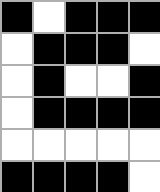[["black", "white", "black", "black", "black"], ["white", "black", "black", "black", "white"], ["white", "black", "white", "white", "black"], ["white", "black", "black", "black", "black"], ["white", "white", "white", "white", "white"], ["black", "black", "black", "black", "white"]]